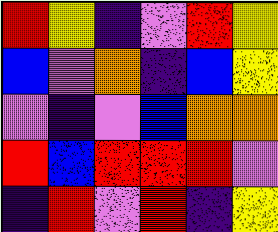[["red", "yellow", "indigo", "violet", "red", "yellow"], ["blue", "violet", "orange", "indigo", "blue", "yellow"], ["violet", "indigo", "violet", "blue", "orange", "orange"], ["red", "blue", "red", "red", "red", "violet"], ["indigo", "red", "violet", "red", "indigo", "yellow"]]